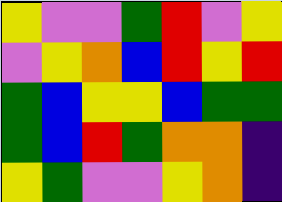[["yellow", "violet", "violet", "green", "red", "violet", "yellow"], ["violet", "yellow", "orange", "blue", "red", "yellow", "red"], ["green", "blue", "yellow", "yellow", "blue", "green", "green"], ["green", "blue", "red", "green", "orange", "orange", "indigo"], ["yellow", "green", "violet", "violet", "yellow", "orange", "indigo"]]